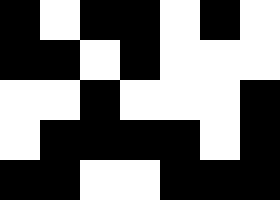[["black", "white", "black", "black", "white", "black", "white"], ["black", "black", "white", "black", "white", "white", "white"], ["white", "white", "black", "white", "white", "white", "black"], ["white", "black", "black", "black", "black", "white", "black"], ["black", "black", "white", "white", "black", "black", "black"]]